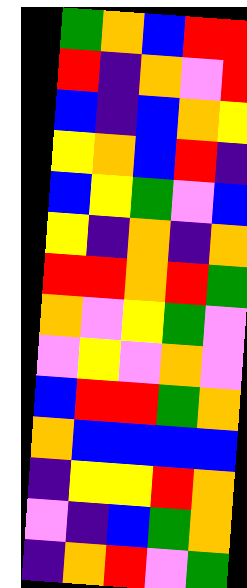[["green", "orange", "blue", "red", "red"], ["red", "indigo", "orange", "violet", "red"], ["blue", "indigo", "blue", "orange", "yellow"], ["yellow", "orange", "blue", "red", "indigo"], ["blue", "yellow", "green", "violet", "blue"], ["yellow", "indigo", "orange", "indigo", "orange"], ["red", "red", "orange", "red", "green"], ["orange", "violet", "yellow", "green", "violet"], ["violet", "yellow", "violet", "orange", "violet"], ["blue", "red", "red", "green", "orange"], ["orange", "blue", "blue", "blue", "blue"], ["indigo", "yellow", "yellow", "red", "orange"], ["violet", "indigo", "blue", "green", "orange"], ["indigo", "orange", "red", "violet", "green"]]